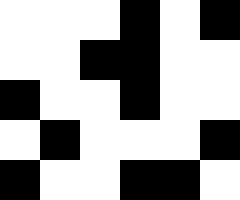[["white", "white", "white", "black", "white", "black"], ["white", "white", "black", "black", "white", "white"], ["black", "white", "white", "black", "white", "white"], ["white", "black", "white", "white", "white", "black"], ["black", "white", "white", "black", "black", "white"]]